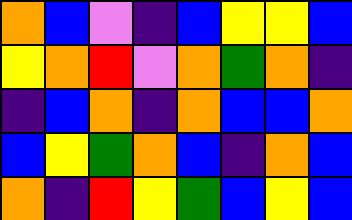[["orange", "blue", "violet", "indigo", "blue", "yellow", "yellow", "blue"], ["yellow", "orange", "red", "violet", "orange", "green", "orange", "indigo"], ["indigo", "blue", "orange", "indigo", "orange", "blue", "blue", "orange"], ["blue", "yellow", "green", "orange", "blue", "indigo", "orange", "blue"], ["orange", "indigo", "red", "yellow", "green", "blue", "yellow", "blue"]]